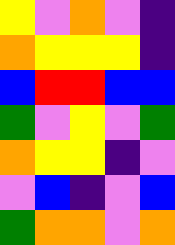[["yellow", "violet", "orange", "violet", "indigo"], ["orange", "yellow", "yellow", "yellow", "indigo"], ["blue", "red", "red", "blue", "blue"], ["green", "violet", "yellow", "violet", "green"], ["orange", "yellow", "yellow", "indigo", "violet"], ["violet", "blue", "indigo", "violet", "blue"], ["green", "orange", "orange", "violet", "orange"]]